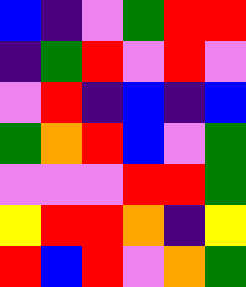[["blue", "indigo", "violet", "green", "red", "red"], ["indigo", "green", "red", "violet", "red", "violet"], ["violet", "red", "indigo", "blue", "indigo", "blue"], ["green", "orange", "red", "blue", "violet", "green"], ["violet", "violet", "violet", "red", "red", "green"], ["yellow", "red", "red", "orange", "indigo", "yellow"], ["red", "blue", "red", "violet", "orange", "green"]]